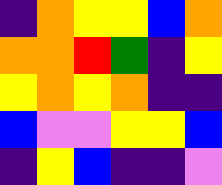[["indigo", "orange", "yellow", "yellow", "blue", "orange"], ["orange", "orange", "red", "green", "indigo", "yellow"], ["yellow", "orange", "yellow", "orange", "indigo", "indigo"], ["blue", "violet", "violet", "yellow", "yellow", "blue"], ["indigo", "yellow", "blue", "indigo", "indigo", "violet"]]